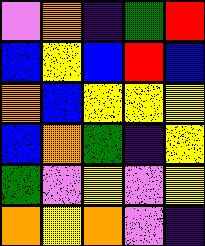[["violet", "orange", "indigo", "green", "red"], ["blue", "yellow", "blue", "red", "blue"], ["orange", "blue", "yellow", "yellow", "yellow"], ["blue", "orange", "green", "indigo", "yellow"], ["green", "violet", "yellow", "violet", "yellow"], ["orange", "yellow", "orange", "violet", "indigo"]]